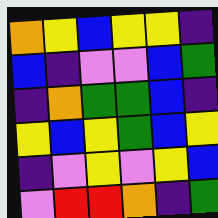[["orange", "yellow", "blue", "yellow", "yellow", "indigo"], ["blue", "indigo", "violet", "violet", "blue", "green"], ["indigo", "orange", "green", "green", "blue", "indigo"], ["yellow", "blue", "yellow", "green", "blue", "yellow"], ["indigo", "violet", "yellow", "violet", "yellow", "blue"], ["violet", "red", "red", "orange", "indigo", "green"]]